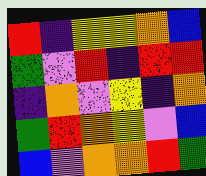[["red", "indigo", "yellow", "yellow", "orange", "blue"], ["green", "violet", "red", "indigo", "red", "red"], ["indigo", "orange", "violet", "yellow", "indigo", "orange"], ["green", "red", "orange", "yellow", "violet", "blue"], ["blue", "violet", "orange", "orange", "red", "green"]]